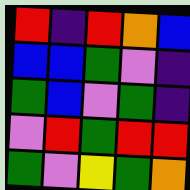[["red", "indigo", "red", "orange", "blue"], ["blue", "blue", "green", "violet", "indigo"], ["green", "blue", "violet", "green", "indigo"], ["violet", "red", "green", "red", "red"], ["green", "violet", "yellow", "green", "orange"]]